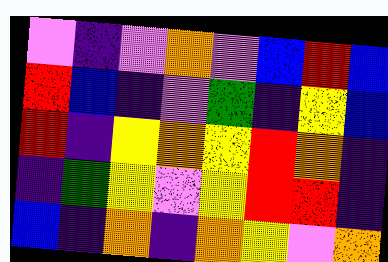[["violet", "indigo", "violet", "orange", "violet", "blue", "red", "blue"], ["red", "blue", "indigo", "violet", "green", "indigo", "yellow", "blue"], ["red", "indigo", "yellow", "orange", "yellow", "red", "orange", "indigo"], ["indigo", "green", "yellow", "violet", "yellow", "red", "red", "indigo"], ["blue", "indigo", "orange", "indigo", "orange", "yellow", "violet", "orange"]]